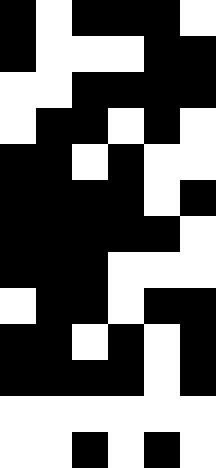[["black", "white", "black", "black", "black", "white"], ["black", "white", "white", "white", "black", "black"], ["white", "white", "black", "black", "black", "black"], ["white", "black", "black", "white", "black", "white"], ["black", "black", "white", "black", "white", "white"], ["black", "black", "black", "black", "white", "black"], ["black", "black", "black", "black", "black", "white"], ["black", "black", "black", "white", "white", "white"], ["white", "black", "black", "white", "black", "black"], ["black", "black", "white", "black", "white", "black"], ["black", "black", "black", "black", "white", "black"], ["white", "white", "white", "white", "white", "white"], ["white", "white", "black", "white", "black", "white"]]